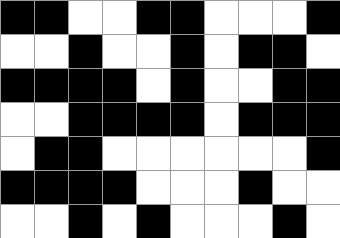[["black", "black", "white", "white", "black", "black", "white", "white", "white", "black"], ["white", "white", "black", "white", "white", "black", "white", "black", "black", "white"], ["black", "black", "black", "black", "white", "black", "white", "white", "black", "black"], ["white", "white", "black", "black", "black", "black", "white", "black", "black", "black"], ["white", "black", "black", "white", "white", "white", "white", "white", "white", "black"], ["black", "black", "black", "black", "white", "white", "white", "black", "white", "white"], ["white", "white", "black", "white", "black", "white", "white", "white", "black", "white"]]